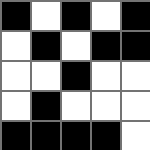[["black", "white", "black", "white", "black"], ["white", "black", "white", "black", "black"], ["white", "white", "black", "white", "white"], ["white", "black", "white", "white", "white"], ["black", "black", "black", "black", "white"]]